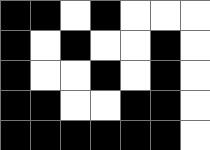[["black", "black", "white", "black", "white", "white", "white"], ["black", "white", "black", "white", "white", "black", "white"], ["black", "white", "white", "black", "white", "black", "white"], ["black", "black", "white", "white", "black", "black", "white"], ["black", "black", "black", "black", "black", "black", "white"]]